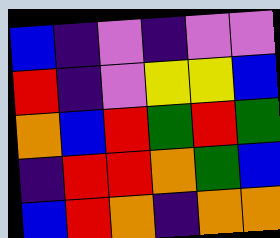[["blue", "indigo", "violet", "indigo", "violet", "violet"], ["red", "indigo", "violet", "yellow", "yellow", "blue"], ["orange", "blue", "red", "green", "red", "green"], ["indigo", "red", "red", "orange", "green", "blue"], ["blue", "red", "orange", "indigo", "orange", "orange"]]